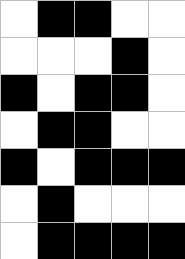[["white", "black", "black", "white", "white"], ["white", "white", "white", "black", "white"], ["black", "white", "black", "black", "white"], ["white", "black", "black", "white", "white"], ["black", "white", "black", "black", "black"], ["white", "black", "white", "white", "white"], ["white", "black", "black", "black", "black"]]